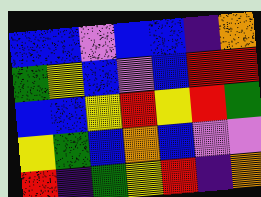[["blue", "blue", "violet", "blue", "blue", "indigo", "orange"], ["green", "yellow", "blue", "violet", "blue", "red", "red"], ["blue", "blue", "yellow", "red", "yellow", "red", "green"], ["yellow", "green", "blue", "orange", "blue", "violet", "violet"], ["red", "indigo", "green", "yellow", "red", "indigo", "orange"]]